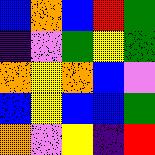[["blue", "orange", "blue", "red", "green"], ["indigo", "violet", "green", "yellow", "green"], ["orange", "yellow", "orange", "blue", "violet"], ["blue", "yellow", "blue", "blue", "green"], ["orange", "violet", "yellow", "indigo", "red"]]